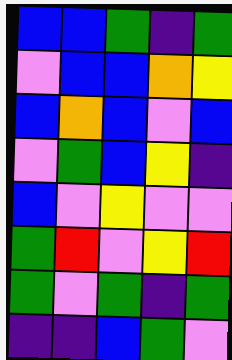[["blue", "blue", "green", "indigo", "green"], ["violet", "blue", "blue", "orange", "yellow"], ["blue", "orange", "blue", "violet", "blue"], ["violet", "green", "blue", "yellow", "indigo"], ["blue", "violet", "yellow", "violet", "violet"], ["green", "red", "violet", "yellow", "red"], ["green", "violet", "green", "indigo", "green"], ["indigo", "indigo", "blue", "green", "violet"]]